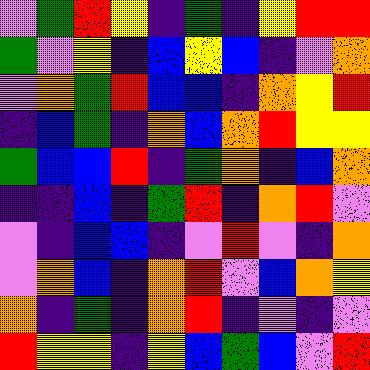[["violet", "green", "red", "yellow", "indigo", "green", "indigo", "yellow", "red", "red"], ["green", "violet", "yellow", "indigo", "blue", "yellow", "blue", "indigo", "violet", "orange"], ["violet", "orange", "green", "red", "blue", "blue", "indigo", "orange", "yellow", "red"], ["indigo", "blue", "green", "indigo", "orange", "blue", "orange", "red", "yellow", "yellow"], ["green", "blue", "blue", "red", "indigo", "green", "orange", "indigo", "blue", "orange"], ["indigo", "indigo", "blue", "indigo", "green", "red", "indigo", "orange", "red", "violet"], ["violet", "indigo", "blue", "blue", "indigo", "violet", "red", "violet", "indigo", "orange"], ["violet", "orange", "blue", "indigo", "orange", "red", "violet", "blue", "orange", "yellow"], ["orange", "indigo", "green", "indigo", "orange", "red", "indigo", "violet", "indigo", "violet"], ["red", "yellow", "yellow", "indigo", "yellow", "blue", "green", "blue", "violet", "red"]]